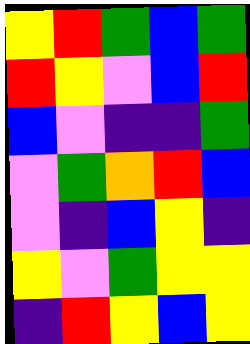[["yellow", "red", "green", "blue", "green"], ["red", "yellow", "violet", "blue", "red"], ["blue", "violet", "indigo", "indigo", "green"], ["violet", "green", "orange", "red", "blue"], ["violet", "indigo", "blue", "yellow", "indigo"], ["yellow", "violet", "green", "yellow", "yellow"], ["indigo", "red", "yellow", "blue", "yellow"]]